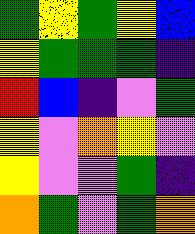[["green", "yellow", "green", "yellow", "blue"], ["yellow", "green", "green", "green", "indigo"], ["red", "blue", "indigo", "violet", "green"], ["yellow", "violet", "orange", "yellow", "violet"], ["yellow", "violet", "violet", "green", "indigo"], ["orange", "green", "violet", "green", "orange"]]